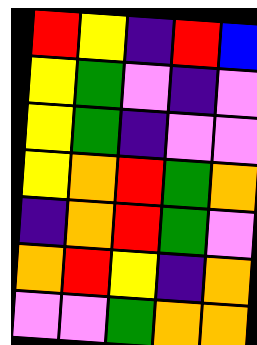[["red", "yellow", "indigo", "red", "blue"], ["yellow", "green", "violet", "indigo", "violet"], ["yellow", "green", "indigo", "violet", "violet"], ["yellow", "orange", "red", "green", "orange"], ["indigo", "orange", "red", "green", "violet"], ["orange", "red", "yellow", "indigo", "orange"], ["violet", "violet", "green", "orange", "orange"]]